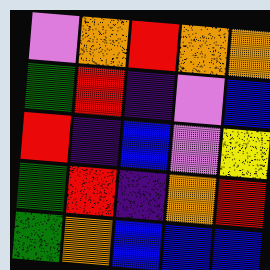[["violet", "orange", "red", "orange", "orange"], ["green", "red", "indigo", "violet", "blue"], ["red", "indigo", "blue", "violet", "yellow"], ["green", "red", "indigo", "orange", "red"], ["green", "orange", "blue", "blue", "blue"]]